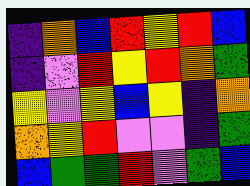[["indigo", "orange", "blue", "red", "yellow", "red", "blue"], ["indigo", "violet", "red", "yellow", "red", "orange", "green"], ["yellow", "violet", "yellow", "blue", "yellow", "indigo", "orange"], ["orange", "yellow", "red", "violet", "violet", "indigo", "green"], ["blue", "green", "green", "red", "violet", "green", "blue"]]